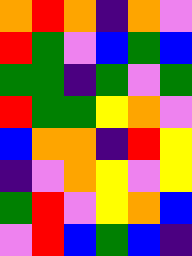[["orange", "red", "orange", "indigo", "orange", "violet"], ["red", "green", "violet", "blue", "green", "blue"], ["green", "green", "indigo", "green", "violet", "green"], ["red", "green", "green", "yellow", "orange", "violet"], ["blue", "orange", "orange", "indigo", "red", "yellow"], ["indigo", "violet", "orange", "yellow", "violet", "yellow"], ["green", "red", "violet", "yellow", "orange", "blue"], ["violet", "red", "blue", "green", "blue", "indigo"]]